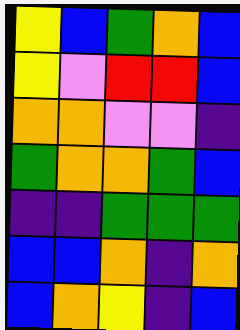[["yellow", "blue", "green", "orange", "blue"], ["yellow", "violet", "red", "red", "blue"], ["orange", "orange", "violet", "violet", "indigo"], ["green", "orange", "orange", "green", "blue"], ["indigo", "indigo", "green", "green", "green"], ["blue", "blue", "orange", "indigo", "orange"], ["blue", "orange", "yellow", "indigo", "blue"]]